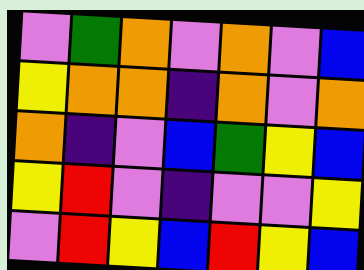[["violet", "green", "orange", "violet", "orange", "violet", "blue"], ["yellow", "orange", "orange", "indigo", "orange", "violet", "orange"], ["orange", "indigo", "violet", "blue", "green", "yellow", "blue"], ["yellow", "red", "violet", "indigo", "violet", "violet", "yellow"], ["violet", "red", "yellow", "blue", "red", "yellow", "blue"]]